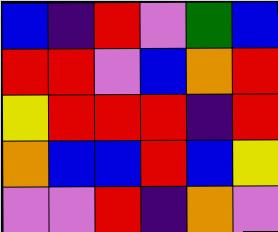[["blue", "indigo", "red", "violet", "green", "blue"], ["red", "red", "violet", "blue", "orange", "red"], ["yellow", "red", "red", "red", "indigo", "red"], ["orange", "blue", "blue", "red", "blue", "yellow"], ["violet", "violet", "red", "indigo", "orange", "violet"]]